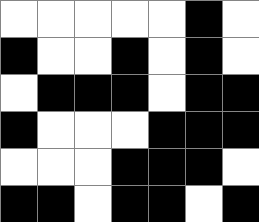[["white", "white", "white", "white", "white", "black", "white"], ["black", "white", "white", "black", "white", "black", "white"], ["white", "black", "black", "black", "white", "black", "black"], ["black", "white", "white", "white", "black", "black", "black"], ["white", "white", "white", "black", "black", "black", "white"], ["black", "black", "white", "black", "black", "white", "black"]]